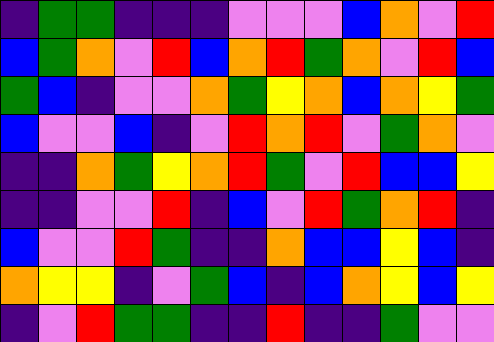[["indigo", "green", "green", "indigo", "indigo", "indigo", "violet", "violet", "violet", "blue", "orange", "violet", "red"], ["blue", "green", "orange", "violet", "red", "blue", "orange", "red", "green", "orange", "violet", "red", "blue"], ["green", "blue", "indigo", "violet", "violet", "orange", "green", "yellow", "orange", "blue", "orange", "yellow", "green"], ["blue", "violet", "violet", "blue", "indigo", "violet", "red", "orange", "red", "violet", "green", "orange", "violet"], ["indigo", "indigo", "orange", "green", "yellow", "orange", "red", "green", "violet", "red", "blue", "blue", "yellow"], ["indigo", "indigo", "violet", "violet", "red", "indigo", "blue", "violet", "red", "green", "orange", "red", "indigo"], ["blue", "violet", "violet", "red", "green", "indigo", "indigo", "orange", "blue", "blue", "yellow", "blue", "indigo"], ["orange", "yellow", "yellow", "indigo", "violet", "green", "blue", "indigo", "blue", "orange", "yellow", "blue", "yellow"], ["indigo", "violet", "red", "green", "green", "indigo", "indigo", "red", "indigo", "indigo", "green", "violet", "violet"]]